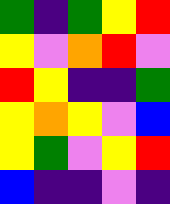[["green", "indigo", "green", "yellow", "red"], ["yellow", "violet", "orange", "red", "violet"], ["red", "yellow", "indigo", "indigo", "green"], ["yellow", "orange", "yellow", "violet", "blue"], ["yellow", "green", "violet", "yellow", "red"], ["blue", "indigo", "indigo", "violet", "indigo"]]